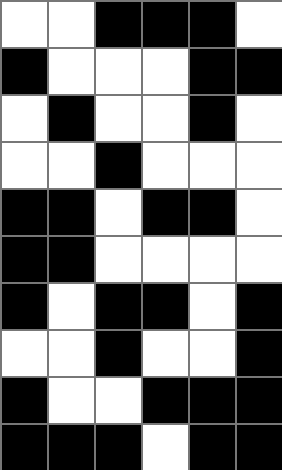[["white", "white", "black", "black", "black", "white"], ["black", "white", "white", "white", "black", "black"], ["white", "black", "white", "white", "black", "white"], ["white", "white", "black", "white", "white", "white"], ["black", "black", "white", "black", "black", "white"], ["black", "black", "white", "white", "white", "white"], ["black", "white", "black", "black", "white", "black"], ["white", "white", "black", "white", "white", "black"], ["black", "white", "white", "black", "black", "black"], ["black", "black", "black", "white", "black", "black"]]